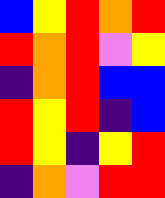[["blue", "yellow", "red", "orange", "red"], ["red", "orange", "red", "violet", "yellow"], ["indigo", "orange", "red", "blue", "blue"], ["red", "yellow", "red", "indigo", "blue"], ["red", "yellow", "indigo", "yellow", "red"], ["indigo", "orange", "violet", "red", "red"]]